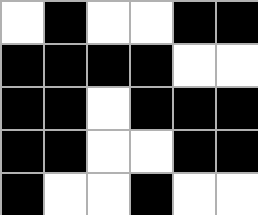[["white", "black", "white", "white", "black", "black"], ["black", "black", "black", "black", "white", "white"], ["black", "black", "white", "black", "black", "black"], ["black", "black", "white", "white", "black", "black"], ["black", "white", "white", "black", "white", "white"]]